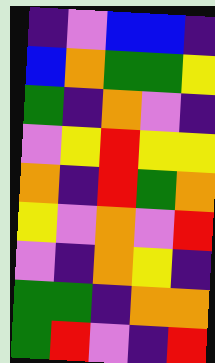[["indigo", "violet", "blue", "blue", "indigo"], ["blue", "orange", "green", "green", "yellow"], ["green", "indigo", "orange", "violet", "indigo"], ["violet", "yellow", "red", "yellow", "yellow"], ["orange", "indigo", "red", "green", "orange"], ["yellow", "violet", "orange", "violet", "red"], ["violet", "indigo", "orange", "yellow", "indigo"], ["green", "green", "indigo", "orange", "orange"], ["green", "red", "violet", "indigo", "red"]]